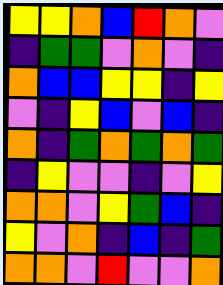[["yellow", "yellow", "orange", "blue", "red", "orange", "violet"], ["indigo", "green", "green", "violet", "orange", "violet", "indigo"], ["orange", "blue", "blue", "yellow", "yellow", "indigo", "yellow"], ["violet", "indigo", "yellow", "blue", "violet", "blue", "indigo"], ["orange", "indigo", "green", "orange", "green", "orange", "green"], ["indigo", "yellow", "violet", "violet", "indigo", "violet", "yellow"], ["orange", "orange", "violet", "yellow", "green", "blue", "indigo"], ["yellow", "violet", "orange", "indigo", "blue", "indigo", "green"], ["orange", "orange", "violet", "red", "violet", "violet", "orange"]]